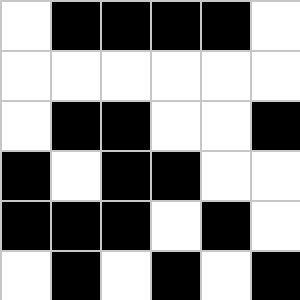[["white", "black", "black", "black", "black", "white"], ["white", "white", "white", "white", "white", "white"], ["white", "black", "black", "white", "white", "black"], ["black", "white", "black", "black", "white", "white"], ["black", "black", "black", "white", "black", "white"], ["white", "black", "white", "black", "white", "black"]]